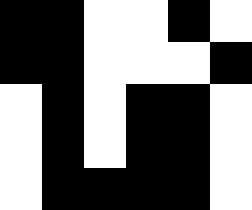[["black", "black", "white", "white", "black", "white"], ["black", "black", "white", "white", "white", "black"], ["white", "black", "white", "black", "black", "white"], ["white", "black", "white", "black", "black", "white"], ["white", "black", "black", "black", "black", "white"]]